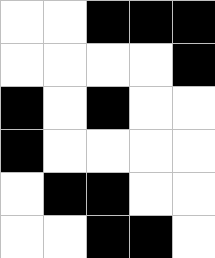[["white", "white", "black", "black", "black"], ["white", "white", "white", "white", "black"], ["black", "white", "black", "white", "white"], ["black", "white", "white", "white", "white"], ["white", "black", "black", "white", "white"], ["white", "white", "black", "black", "white"]]